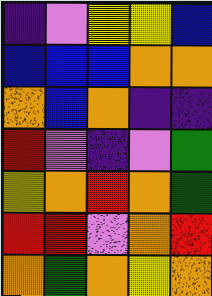[["indigo", "violet", "yellow", "yellow", "blue"], ["blue", "blue", "blue", "orange", "orange"], ["orange", "blue", "orange", "indigo", "indigo"], ["red", "violet", "indigo", "violet", "green"], ["yellow", "orange", "red", "orange", "green"], ["red", "red", "violet", "orange", "red"], ["orange", "green", "orange", "yellow", "orange"]]